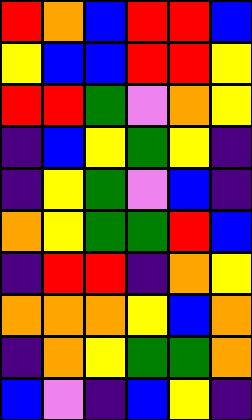[["red", "orange", "blue", "red", "red", "blue"], ["yellow", "blue", "blue", "red", "red", "yellow"], ["red", "red", "green", "violet", "orange", "yellow"], ["indigo", "blue", "yellow", "green", "yellow", "indigo"], ["indigo", "yellow", "green", "violet", "blue", "indigo"], ["orange", "yellow", "green", "green", "red", "blue"], ["indigo", "red", "red", "indigo", "orange", "yellow"], ["orange", "orange", "orange", "yellow", "blue", "orange"], ["indigo", "orange", "yellow", "green", "green", "orange"], ["blue", "violet", "indigo", "blue", "yellow", "indigo"]]